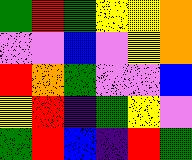[["green", "red", "green", "yellow", "yellow", "orange"], ["violet", "violet", "blue", "violet", "yellow", "orange"], ["red", "orange", "green", "violet", "violet", "blue"], ["yellow", "red", "indigo", "green", "yellow", "violet"], ["green", "red", "blue", "indigo", "red", "green"]]